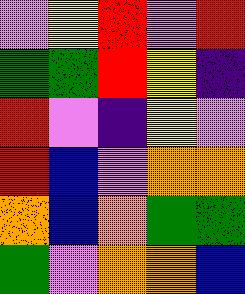[["violet", "yellow", "red", "violet", "red"], ["green", "green", "red", "yellow", "indigo"], ["red", "violet", "indigo", "yellow", "violet"], ["red", "blue", "violet", "orange", "orange"], ["orange", "blue", "orange", "green", "green"], ["green", "violet", "orange", "orange", "blue"]]